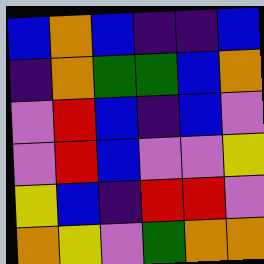[["blue", "orange", "blue", "indigo", "indigo", "blue"], ["indigo", "orange", "green", "green", "blue", "orange"], ["violet", "red", "blue", "indigo", "blue", "violet"], ["violet", "red", "blue", "violet", "violet", "yellow"], ["yellow", "blue", "indigo", "red", "red", "violet"], ["orange", "yellow", "violet", "green", "orange", "orange"]]